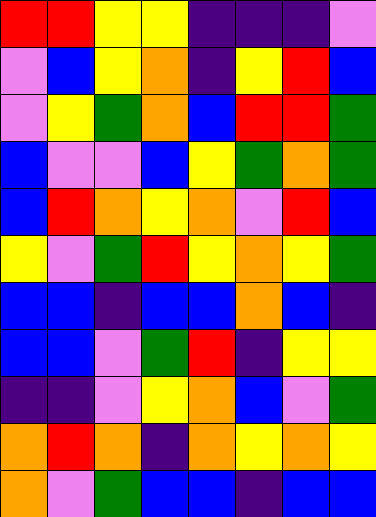[["red", "red", "yellow", "yellow", "indigo", "indigo", "indigo", "violet"], ["violet", "blue", "yellow", "orange", "indigo", "yellow", "red", "blue"], ["violet", "yellow", "green", "orange", "blue", "red", "red", "green"], ["blue", "violet", "violet", "blue", "yellow", "green", "orange", "green"], ["blue", "red", "orange", "yellow", "orange", "violet", "red", "blue"], ["yellow", "violet", "green", "red", "yellow", "orange", "yellow", "green"], ["blue", "blue", "indigo", "blue", "blue", "orange", "blue", "indigo"], ["blue", "blue", "violet", "green", "red", "indigo", "yellow", "yellow"], ["indigo", "indigo", "violet", "yellow", "orange", "blue", "violet", "green"], ["orange", "red", "orange", "indigo", "orange", "yellow", "orange", "yellow"], ["orange", "violet", "green", "blue", "blue", "indigo", "blue", "blue"]]